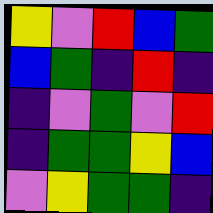[["yellow", "violet", "red", "blue", "green"], ["blue", "green", "indigo", "red", "indigo"], ["indigo", "violet", "green", "violet", "red"], ["indigo", "green", "green", "yellow", "blue"], ["violet", "yellow", "green", "green", "indigo"]]